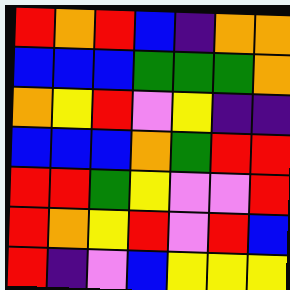[["red", "orange", "red", "blue", "indigo", "orange", "orange"], ["blue", "blue", "blue", "green", "green", "green", "orange"], ["orange", "yellow", "red", "violet", "yellow", "indigo", "indigo"], ["blue", "blue", "blue", "orange", "green", "red", "red"], ["red", "red", "green", "yellow", "violet", "violet", "red"], ["red", "orange", "yellow", "red", "violet", "red", "blue"], ["red", "indigo", "violet", "blue", "yellow", "yellow", "yellow"]]